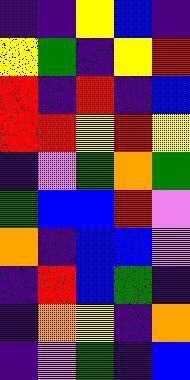[["indigo", "indigo", "yellow", "blue", "indigo"], ["yellow", "green", "indigo", "yellow", "red"], ["red", "indigo", "red", "indigo", "blue"], ["red", "red", "yellow", "red", "yellow"], ["indigo", "violet", "green", "orange", "green"], ["green", "blue", "blue", "red", "violet"], ["orange", "indigo", "blue", "blue", "violet"], ["indigo", "red", "blue", "green", "indigo"], ["indigo", "orange", "yellow", "indigo", "orange"], ["indigo", "violet", "green", "indigo", "blue"]]